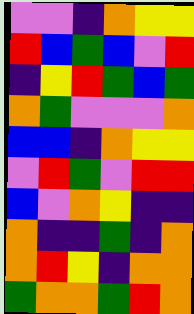[["violet", "violet", "indigo", "orange", "yellow", "yellow"], ["red", "blue", "green", "blue", "violet", "red"], ["indigo", "yellow", "red", "green", "blue", "green"], ["orange", "green", "violet", "violet", "violet", "orange"], ["blue", "blue", "indigo", "orange", "yellow", "yellow"], ["violet", "red", "green", "violet", "red", "red"], ["blue", "violet", "orange", "yellow", "indigo", "indigo"], ["orange", "indigo", "indigo", "green", "indigo", "orange"], ["orange", "red", "yellow", "indigo", "orange", "orange"], ["green", "orange", "orange", "green", "red", "orange"]]